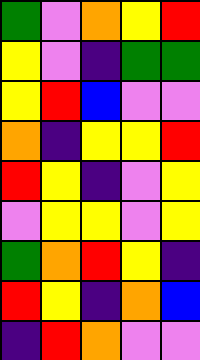[["green", "violet", "orange", "yellow", "red"], ["yellow", "violet", "indigo", "green", "green"], ["yellow", "red", "blue", "violet", "violet"], ["orange", "indigo", "yellow", "yellow", "red"], ["red", "yellow", "indigo", "violet", "yellow"], ["violet", "yellow", "yellow", "violet", "yellow"], ["green", "orange", "red", "yellow", "indigo"], ["red", "yellow", "indigo", "orange", "blue"], ["indigo", "red", "orange", "violet", "violet"]]